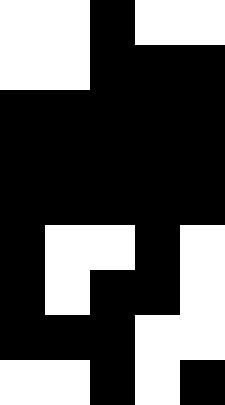[["white", "white", "black", "white", "white"], ["white", "white", "black", "black", "black"], ["black", "black", "black", "black", "black"], ["black", "black", "black", "black", "black"], ["black", "black", "black", "black", "black"], ["black", "white", "white", "black", "white"], ["black", "white", "black", "black", "white"], ["black", "black", "black", "white", "white"], ["white", "white", "black", "white", "black"]]